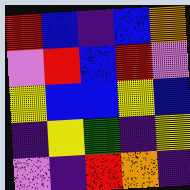[["red", "blue", "indigo", "blue", "orange"], ["violet", "red", "blue", "red", "violet"], ["yellow", "blue", "blue", "yellow", "blue"], ["indigo", "yellow", "green", "indigo", "yellow"], ["violet", "indigo", "red", "orange", "indigo"]]